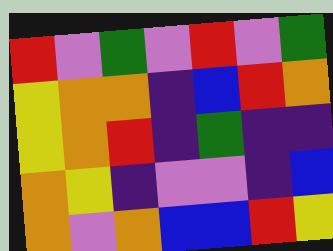[["red", "violet", "green", "violet", "red", "violet", "green"], ["yellow", "orange", "orange", "indigo", "blue", "red", "orange"], ["yellow", "orange", "red", "indigo", "green", "indigo", "indigo"], ["orange", "yellow", "indigo", "violet", "violet", "indigo", "blue"], ["orange", "violet", "orange", "blue", "blue", "red", "yellow"]]